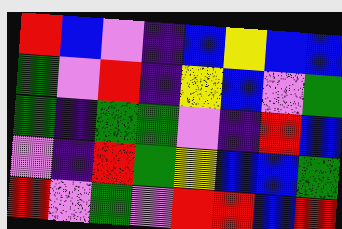[["red", "blue", "violet", "indigo", "blue", "yellow", "blue", "blue"], ["green", "violet", "red", "indigo", "yellow", "blue", "violet", "green"], ["green", "indigo", "green", "green", "violet", "indigo", "red", "blue"], ["violet", "indigo", "red", "green", "yellow", "blue", "blue", "green"], ["red", "violet", "green", "violet", "red", "red", "blue", "red"]]